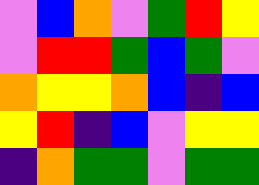[["violet", "blue", "orange", "violet", "green", "red", "yellow"], ["violet", "red", "red", "green", "blue", "green", "violet"], ["orange", "yellow", "yellow", "orange", "blue", "indigo", "blue"], ["yellow", "red", "indigo", "blue", "violet", "yellow", "yellow"], ["indigo", "orange", "green", "green", "violet", "green", "green"]]